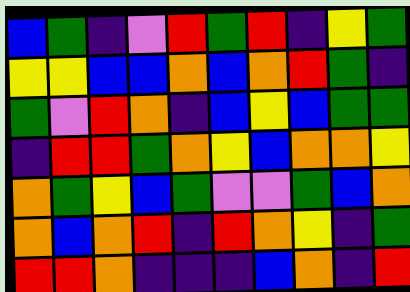[["blue", "green", "indigo", "violet", "red", "green", "red", "indigo", "yellow", "green"], ["yellow", "yellow", "blue", "blue", "orange", "blue", "orange", "red", "green", "indigo"], ["green", "violet", "red", "orange", "indigo", "blue", "yellow", "blue", "green", "green"], ["indigo", "red", "red", "green", "orange", "yellow", "blue", "orange", "orange", "yellow"], ["orange", "green", "yellow", "blue", "green", "violet", "violet", "green", "blue", "orange"], ["orange", "blue", "orange", "red", "indigo", "red", "orange", "yellow", "indigo", "green"], ["red", "red", "orange", "indigo", "indigo", "indigo", "blue", "orange", "indigo", "red"]]